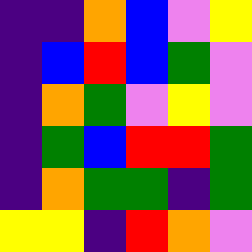[["indigo", "indigo", "orange", "blue", "violet", "yellow"], ["indigo", "blue", "red", "blue", "green", "violet"], ["indigo", "orange", "green", "violet", "yellow", "violet"], ["indigo", "green", "blue", "red", "red", "green"], ["indigo", "orange", "green", "green", "indigo", "green"], ["yellow", "yellow", "indigo", "red", "orange", "violet"]]